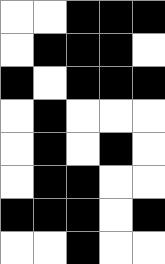[["white", "white", "black", "black", "black"], ["white", "black", "black", "black", "white"], ["black", "white", "black", "black", "black"], ["white", "black", "white", "white", "white"], ["white", "black", "white", "black", "white"], ["white", "black", "black", "white", "white"], ["black", "black", "black", "white", "black"], ["white", "white", "black", "white", "white"]]